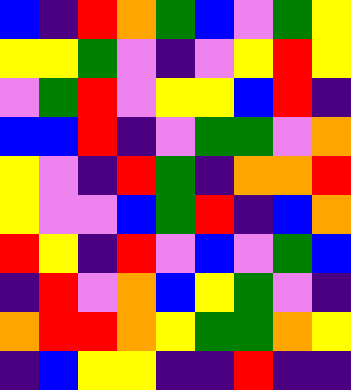[["blue", "indigo", "red", "orange", "green", "blue", "violet", "green", "yellow"], ["yellow", "yellow", "green", "violet", "indigo", "violet", "yellow", "red", "yellow"], ["violet", "green", "red", "violet", "yellow", "yellow", "blue", "red", "indigo"], ["blue", "blue", "red", "indigo", "violet", "green", "green", "violet", "orange"], ["yellow", "violet", "indigo", "red", "green", "indigo", "orange", "orange", "red"], ["yellow", "violet", "violet", "blue", "green", "red", "indigo", "blue", "orange"], ["red", "yellow", "indigo", "red", "violet", "blue", "violet", "green", "blue"], ["indigo", "red", "violet", "orange", "blue", "yellow", "green", "violet", "indigo"], ["orange", "red", "red", "orange", "yellow", "green", "green", "orange", "yellow"], ["indigo", "blue", "yellow", "yellow", "indigo", "indigo", "red", "indigo", "indigo"]]